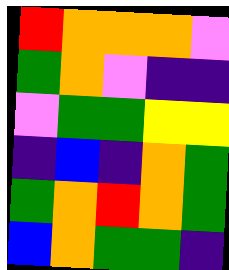[["red", "orange", "orange", "orange", "violet"], ["green", "orange", "violet", "indigo", "indigo"], ["violet", "green", "green", "yellow", "yellow"], ["indigo", "blue", "indigo", "orange", "green"], ["green", "orange", "red", "orange", "green"], ["blue", "orange", "green", "green", "indigo"]]